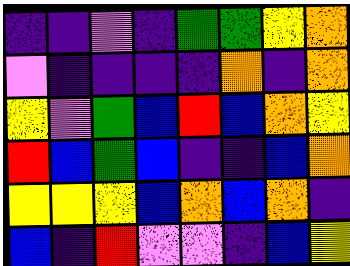[["indigo", "indigo", "violet", "indigo", "green", "green", "yellow", "orange"], ["violet", "indigo", "indigo", "indigo", "indigo", "orange", "indigo", "orange"], ["yellow", "violet", "green", "blue", "red", "blue", "orange", "yellow"], ["red", "blue", "green", "blue", "indigo", "indigo", "blue", "orange"], ["yellow", "yellow", "yellow", "blue", "orange", "blue", "orange", "indigo"], ["blue", "indigo", "red", "violet", "violet", "indigo", "blue", "yellow"]]